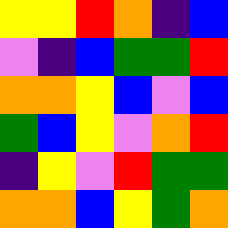[["yellow", "yellow", "red", "orange", "indigo", "blue"], ["violet", "indigo", "blue", "green", "green", "red"], ["orange", "orange", "yellow", "blue", "violet", "blue"], ["green", "blue", "yellow", "violet", "orange", "red"], ["indigo", "yellow", "violet", "red", "green", "green"], ["orange", "orange", "blue", "yellow", "green", "orange"]]